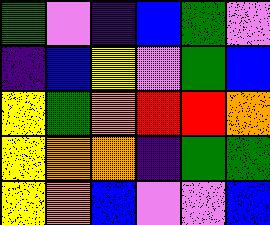[["green", "violet", "indigo", "blue", "green", "violet"], ["indigo", "blue", "yellow", "violet", "green", "blue"], ["yellow", "green", "orange", "red", "red", "orange"], ["yellow", "orange", "orange", "indigo", "green", "green"], ["yellow", "orange", "blue", "violet", "violet", "blue"]]